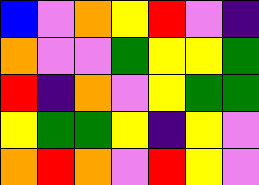[["blue", "violet", "orange", "yellow", "red", "violet", "indigo"], ["orange", "violet", "violet", "green", "yellow", "yellow", "green"], ["red", "indigo", "orange", "violet", "yellow", "green", "green"], ["yellow", "green", "green", "yellow", "indigo", "yellow", "violet"], ["orange", "red", "orange", "violet", "red", "yellow", "violet"]]